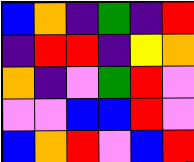[["blue", "orange", "indigo", "green", "indigo", "red"], ["indigo", "red", "red", "indigo", "yellow", "orange"], ["orange", "indigo", "violet", "green", "red", "violet"], ["violet", "violet", "blue", "blue", "red", "violet"], ["blue", "orange", "red", "violet", "blue", "red"]]